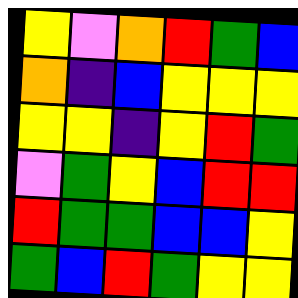[["yellow", "violet", "orange", "red", "green", "blue"], ["orange", "indigo", "blue", "yellow", "yellow", "yellow"], ["yellow", "yellow", "indigo", "yellow", "red", "green"], ["violet", "green", "yellow", "blue", "red", "red"], ["red", "green", "green", "blue", "blue", "yellow"], ["green", "blue", "red", "green", "yellow", "yellow"]]